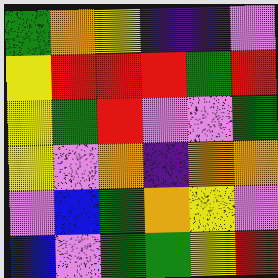[["green", "orange", "yellow", "indigo", "indigo", "violet"], ["yellow", "red", "red", "red", "green", "red"], ["yellow", "green", "red", "violet", "violet", "green"], ["yellow", "violet", "orange", "indigo", "orange", "orange"], ["violet", "blue", "green", "orange", "yellow", "violet"], ["blue", "violet", "green", "green", "yellow", "red"]]